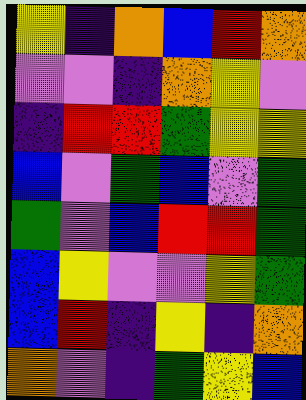[["yellow", "indigo", "orange", "blue", "red", "orange"], ["violet", "violet", "indigo", "orange", "yellow", "violet"], ["indigo", "red", "red", "green", "yellow", "yellow"], ["blue", "violet", "green", "blue", "violet", "green"], ["green", "violet", "blue", "red", "red", "green"], ["blue", "yellow", "violet", "violet", "yellow", "green"], ["blue", "red", "indigo", "yellow", "indigo", "orange"], ["orange", "violet", "indigo", "green", "yellow", "blue"]]